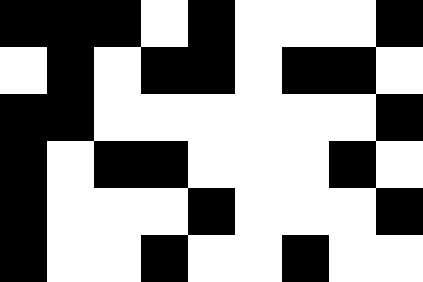[["black", "black", "black", "white", "black", "white", "white", "white", "black"], ["white", "black", "white", "black", "black", "white", "black", "black", "white"], ["black", "black", "white", "white", "white", "white", "white", "white", "black"], ["black", "white", "black", "black", "white", "white", "white", "black", "white"], ["black", "white", "white", "white", "black", "white", "white", "white", "black"], ["black", "white", "white", "black", "white", "white", "black", "white", "white"]]